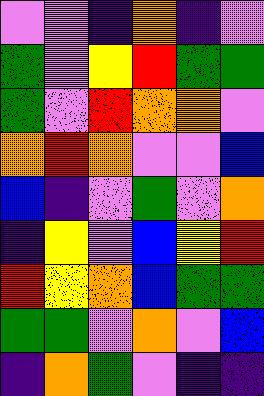[["violet", "violet", "indigo", "orange", "indigo", "violet"], ["green", "violet", "yellow", "red", "green", "green"], ["green", "violet", "red", "orange", "orange", "violet"], ["orange", "red", "orange", "violet", "violet", "blue"], ["blue", "indigo", "violet", "green", "violet", "orange"], ["indigo", "yellow", "violet", "blue", "yellow", "red"], ["red", "yellow", "orange", "blue", "green", "green"], ["green", "green", "violet", "orange", "violet", "blue"], ["indigo", "orange", "green", "violet", "indigo", "indigo"]]